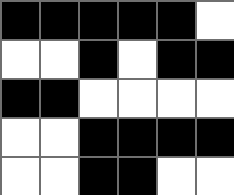[["black", "black", "black", "black", "black", "white"], ["white", "white", "black", "white", "black", "black"], ["black", "black", "white", "white", "white", "white"], ["white", "white", "black", "black", "black", "black"], ["white", "white", "black", "black", "white", "white"]]